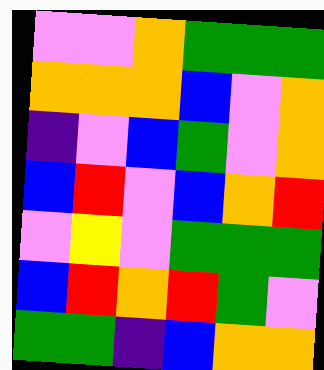[["violet", "violet", "orange", "green", "green", "green"], ["orange", "orange", "orange", "blue", "violet", "orange"], ["indigo", "violet", "blue", "green", "violet", "orange"], ["blue", "red", "violet", "blue", "orange", "red"], ["violet", "yellow", "violet", "green", "green", "green"], ["blue", "red", "orange", "red", "green", "violet"], ["green", "green", "indigo", "blue", "orange", "orange"]]